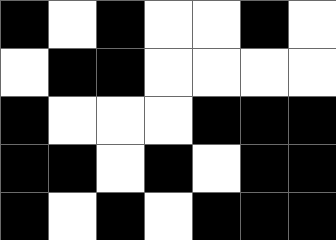[["black", "white", "black", "white", "white", "black", "white"], ["white", "black", "black", "white", "white", "white", "white"], ["black", "white", "white", "white", "black", "black", "black"], ["black", "black", "white", "black", "white", "black", "black"], ["black", "white", "black", "white", "black", "black", "black"]]